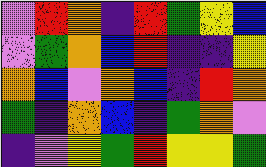[["violet", "red", "orange", "indigo", "red", "green", "yellow", "blue"], ["violet", "green", "orange", "blue", "red", "indigo", "indigo", "yellow"], ["orange", "blue", "violet", "orange", "blue", "indigo", "red", "orange"], ["green", "indigo", "orange", "blue", "indigo", "green", "orange", "violet"], ["indigo", "violet", "yellow", "green", "red", "yellow", "yellow", "green"]]